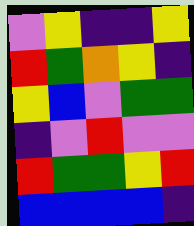[["violet", "yellow", "indigo", "indigo", "yellow"], ["red", "green", "orange", "yellow", "indigo"], ["yellow", "blue", "violet", "green", "green"], ["indigo", "violet", "red", "violet", "violet"], ["red", "green", "green", "yellow", "red"], ["blue", "blue", "blue", "blue", "indigo"]]